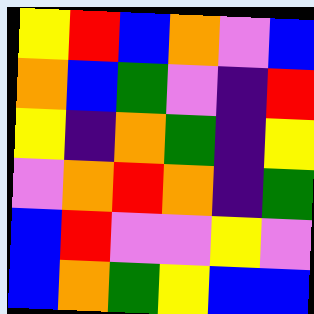[["yellow", "red", "blue", "orange", "violet", "blue"], ["orange", "blue", "green", "violet", "indigo", "red"], ["yellow", "indigo", "orange", "green", "indigo", "yellow"], ["violet", "orange", "red", "orange", "indigo", "green"], ["blue", "red", "violet", "violet", "yellow", "violet"], ["blue", "orange", "green", "yellow", "blue", "blue"]]